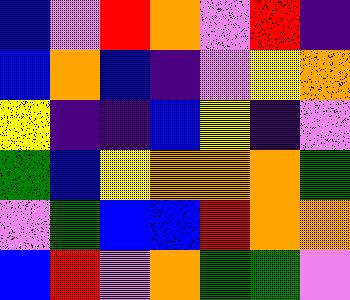[["blue", "violet", "red", "orange", "violet", "red", "indigo"], ["blue", "orange", "blue", "indigo", "violet", "yellow", "orange"], ["yellow", "indigo", "indigo", "blue", "yellow", "indigo", "violet"], ["green", "blue", "yellow", "orange", "orange", "orange", "green"], ["violet", "green", "blue", "blue", "red", "orange", "orange"], ["blue", "red", "violet", "orange", "green", "green", "violet"]]